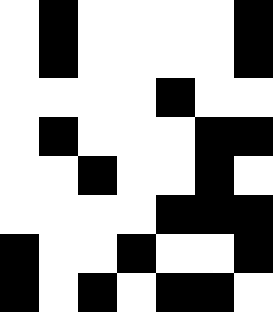[["white", "black", "white", "white", "white", "white", "black"], ["white", "black", "white", "white", "white", "white", "black"], ["white", "white", "white", "white", "black", "white", "white"], ["white", "black", "white", "white", "white", "black", "black"], ["white", "white", "black", "white", "white", "black", "white"], ["white", "white", "white", "white", "black", "black", "black"], ["black", "white", "white", "black", "white", "white", "black"], ["black", "white", "black", "white", "black", "black", "white"]]